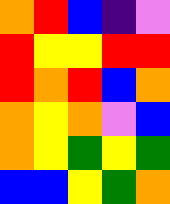[["orange", "red", "blue", "indigo", "violet"], ["red", "yellow", "yellow", "red", "red"], ["red", "orange", "red", "blue", "orange"], ["orange", "yellow", "orange", "violet", "blue"], ["orange", "yellow", "green", "yellow", "green"], ["blue", "blue", "yellow", "green", "orange"]]